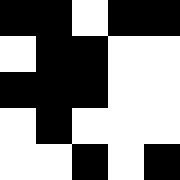[["black", "black", "white", "black", "black"], ["white", "black", "black", "white", "white"], ["black", "black", "black", "white", "white"], ["white", "black", "white", "white", "white"], ["white", "white", "black", "white", "black"]]